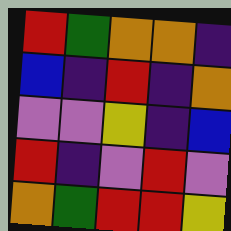[["red", "green", "orange", "orange", "indigo"], ["blue", "indigo", "red", "indigo", "orange"], ["violet", "violet", "yellow", "indigo", "blue"], ["red", "indigo", "violet", "red", "violet"], ["orange", "green", "red", "red", "yellow"]]